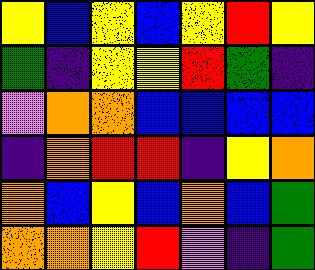[["yellow", "blue", "yellow", "blue", "yellow", "red", "yellow"], ["green", "indigo", "yellow", "yellow", "red", "green", "indigo"], ["violet", "orange", "orange", "blue", "blue", "blue", "blue"], ["indigo", "orange", "red", "red", "indigo", "yellow", "orange"], ["orange", "blue", "yellow", "blue", "orange", "blue", "green"], ["orange", "orange", "yellow", "red", "violet", "indigo", "green"]]